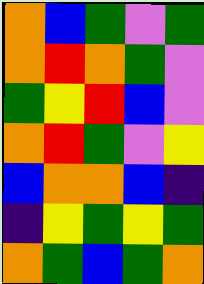[["orange", "blue", "green", "violet", "green"], ["orange", "red", "orange", "green", "violet"], ["green", "yellow", "red", "blue", "violet"], ["orange", "red", "green", "violet", "yellow"], ["blue", "orange", "orange", "blue", "indigo"], ["indigo", "yellow", "green", "yellow", "green"], ["orange", "green", "blue", "green", "orange"]]